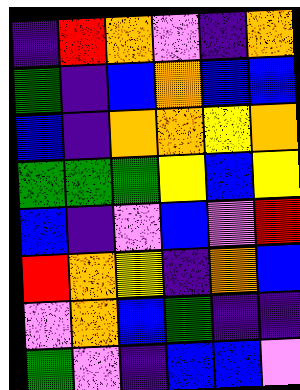[["indigo", "red", "orange", "violet", "indigo", "orange"], ["green", "indigo", "blue", "orange", "blue", "blue"], ["blue", "indigo", "orange", "orange", "yellow", "orange"], ["green", "green", "green", "yellow", "blue", "yellow"], ["blue", "indigo", "violet", "blue", "violet", "red"], ["red", "orange", "yellow", "indigo", "orange", "blue"], ["violet", "orange", "blue", "green", "indigo", "indigo"], ["green", "violet", "indigo", "blue", "blue", "violet"]]